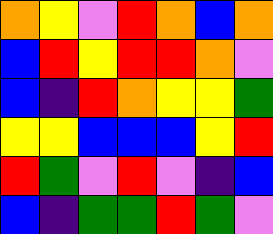[["orange", "yellow", "violet", "red", "orange", "blue", "orange"], ["blue", "red", "yellow", "red", "red", "orange", "violet"], ["blue", "indigo", "red", "orange", "yellow", "yellow", "green"], ["yellow", "yellow", "blue", "blue", "blue", "yellow", "red"], ["red", "green", "violet", "red", "violet", "indigo", "blue"], ["blue", "indigo", "green", "green", "red", "green", "violet"]]